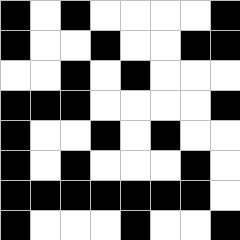[["black", "white", "black", "white", "white", "white", "white", "black"], ["black", "white", "white", "black", "white", "white", "black", "black"], ["white", "white", "black", "white", "black", "white", "white", "white"], ["black", "black", "black", "white", "white", "white", "white", "black"], ["black", "white", "white", "black", "white", "black", "white", "white"], ["black", "white", "black", "white", "white", "white", "black", "white"], ["black", "black", "black", "black", "black", "black", "black", "white"], ["black", "white", "white", "white", "black", "white", "white", "black"]]